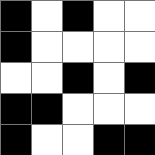[["black", "white", "black", "white", "white"], ["black", "white", "white", "white", "white"], ["white", "white", "black", "white", "black"], ["black", "black", "white", "white", "white"], ["black", "white", "white", "black", "black"]]